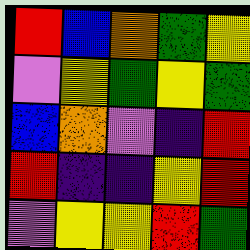[["red", "blue", "orange", "green", "yellow"], ["violet", "yellow", "green", "yellow", "green"], ["blue", "orange", "violet", "indigo", "red"], ["red", "indigo", "indigo", "yellow", "red"], ["violet", "yellow", "yellow", "red", "green"]]